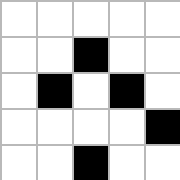[["white", "white", "white", "white", "white"], ["white", "white", "black", "white", "white"], ["white", "black", "white", "black", "white"], ["white", "white", "white", "white", "black"], ["white", "white", "black", "white", "white"]]